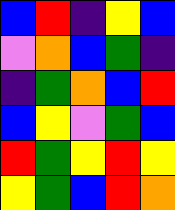[["blue", "red", "indigo", "yellow", "blue"], ["violet", "orange", "blue", "green", "indigo"], ["indigo", "green", "orange", "blue", "red"], ["blue", "yellow", "violet", "green", "blue"], ["red", "green", "yellow", "red", "yellow"], ["yellow", "green", "blue", "red", "orange"]]